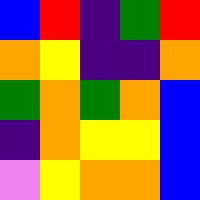[["blue", "red", "indigo", "green", "red"], ["orange", "yellow", "indigo", "indigo", "orange"], ["green", "orange", "green", "orange", "blue"], ["indigo", "orange", "yellow", "yellow", "blue"], ["violet", "yellow", "orange", "orange", "blue"]]